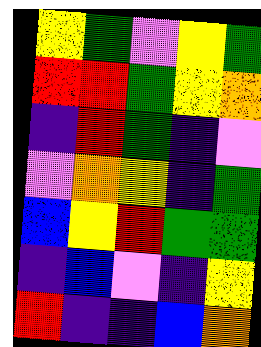[["yellow", "green", "violet", "yellow", "green"], ["red", "red", "green", "yellow", "orange"], ["indigo", "red", "green", "indigo", "violet"], ["violet", "orange", "yellow", "indigo", "green"], ["blue", "yellow", "red", "green", "green"], ["indigo", "blue", "violet", "indigo", "yellow"], ["red", "indigo", "indigo", "blue", "orange"]]